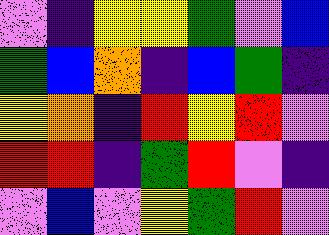[["violet", "indigo", "yellow", "yellow", "green", "violet", "blue"], ["green", "blue", "orange", "indigo", "blue", "green", "indigo"], ["yellow", "orange", "indigo", "red", "yellow", "red", "violet"], ["red", "red", "indigo", "green", "red", "violet", "indigo"], ["violet", "blue", "violet", "yellow", "green", "red", "violet"]]